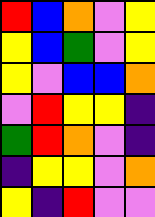[["red", "blue", "orange", "violet", "yellow"], ["yellow", "blue", "green", "violet", "yellow"], ["yellow", "violet", "blue", "blue", "orange"], ["violet", "red", "yellow", "yellow", "indigo"], ["green", "red", "orange", "violet", "indigo"], ["indigo", "yellow", "yellow", "violet", "orange"], ["yellow", "indigo", "red", "violet", "violet"]]